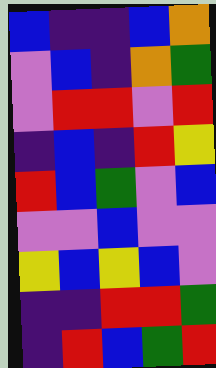[["blue", "indigo", "indigo", "blue", "orange"], ["violet", "blue", "indigo", "orange", "green"], ["violet", "red", "red", "violet", "red"], ["indigo", "blue", "indigo", "red", "yellow"], ["red", "blue", "green", "violet", "blue"], ["violet", "violet", "blue", "violet", "violet"], ["yellow", "blue", "yellow", "blue", "violet"], ["indigo", "indigo", "red", "red", "green"], ["indigo", "red", "blue", "green", "red"]]